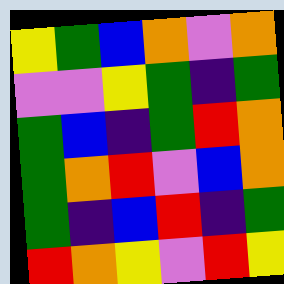[["yellow", "green", "blue", "orange", "violet", "orange"], ["violet", "violet", "yellow", "green", "indigo", "green"], ["green", "blue", "indigo", "green", "red", "orange"], ["green", "orange", "red", "violet", "blue", "orange"], ["green", "indigo", "blue", "red", "indigo", "green"], ["red", "orange", "yellow", "violet", "red", "yellow"]]